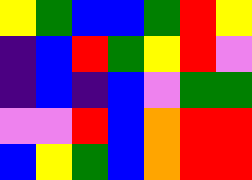[["yellow", "green", "blue", "blue", "green", "red", "yellow"], ["indigo", "blue", "red", "green", "yellow", "red", "violet"], ["indigo", "blue", "indigo", "blue", "violet", "green", "green"], ["violet", "violet", "red", "blue", "orange", "red", "red"], ["blue", "yellow", "green", "blue", "orange", "red", "red"]]